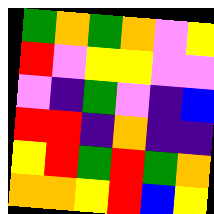[["green", "orange", "green", "orange", "violet", "yellow"], ["red", "violet", "yellow", "yellow", "violet", "violet"], ["violet", "indigo", "green", "violet", "indigo", "blue"], ["red", "red", "indigo", "orange", "indigo", "indigo"], ["yellow", "red", "green", "red", "green", "orange"], ["orange", "orange", "yellow", "red", "blue", "yellow"]]